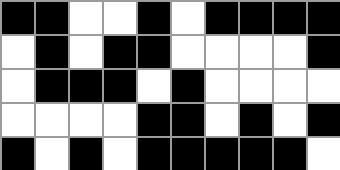[["black", "black", "white", "white", "black", "white", "black", "black", "black", "black"], ["white", "black", "white", "black", "black", "white", "white", "white", "white", "black"], ["white", "black", "black", "black", "white", "black", "white", "white", "white", "white"], ["white", "white", "white", "white", "black", "black", "white", "black", "white", "black"], ["black", "white", "black", "white", "black", "black", "black", "black", "black", "white"]]